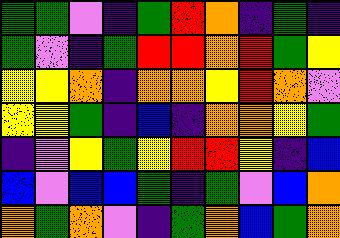[["green", "green", "violet", "indigo", "green", "red", "orange", "indigo", "green", "indigo"], ["green", "violet", "indigo", "green", "red", "red", "orange", "red", "green", "yellow"], ["yellow", "yellow", "orange", "indigo", "orange", "orange", "yellow", "red", "orange", "violet"], ["yellow", "yellow", "green", "indigo", "blue", "indigo", "orange", "orange", "yellow", "green"], ["indigo", "violet", "yellow", "green", "yellow", "red", "red", "yellow", "indigo", "blue"], ["blue", "violet", "blue", "blue", "green", "indigo", "green", "violet", "blue", "orange"], ["orange", "green", "orange", "violet", "indigo", "green", "orange", "blue", "green", "orange"]]